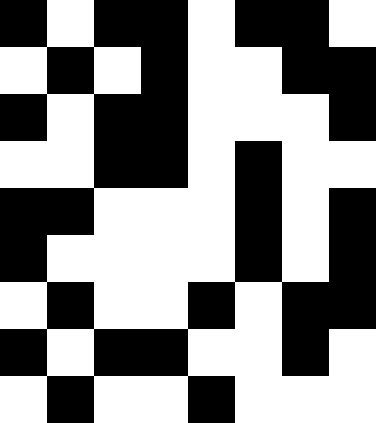[["black", "white", "black", "black", "white", "black", "black", "white"], ["white", "black", "white", "black", "white", "white", "black", "black"], ["black", "white", "black", "black", "white", "white", "white", "black"], ["white", "white", "black", "black", "white", "black", "white", "white"], ["black", "black", "white", "white", "white", "black", "white", "black"], ["black", "white", "white", "white", "white", "black", "white", "black"], ["white", "black", "white", "white", "black", "white", "black", "black"], ["black", "white", "black", "black", "white", "white", "black", "white"], ["white", "black", "white", "white", "black", "white", "white", "white"]]